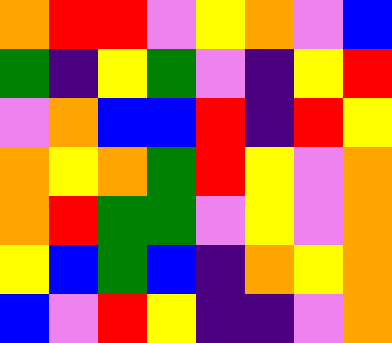[["orange", "red", "red", "violet", "yellow", "orange", "violet", "blue"], ["green", "indigo", "yellow", "green", "violet", "indigo", "yellow", "red"], ["violet", "orange", "blue", "blue", "red", "indigo", "red", "yellow"], ["orange", "yellow", "orange", "green", "red", "yellow", "violet", "orange"], ["orange", "red", "green", "green", "violet", "yellow", "violet", "orange"], ["yellow", "blue", "green", "blue", "indigo", "orange", "yellow", "orange"], ["blue", "violet", "red", "yellow", "indigo", "indigo", "violet", "orange"]]